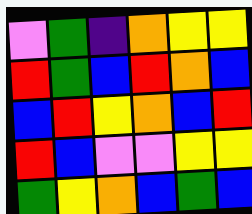[["violet", "green", "indigo", "orange", "yellow", "yellow"], ["red", "green", "blue", "red", "orange", "blue"], ["blue", "red", "yellow", "orange", "blue", "red"], ["red", "blue", "violet", "violet", "yellow", "yellow"], ["green", "yellow", "orange", "blue", "green", "blue"]]